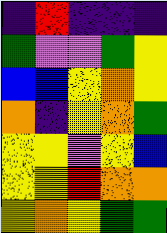[["indigo", "red", "indigo", "indigo", "indigo"], ["green", "violet", "violet", "green", "yellow"], ["blue", "blue", "yellow", "orange", "yellow"], ["orange", "indigo", "yellow", "orange", "green"], ["yellow", "yellow", "violet", "yellow", "blue"], ["yellow", "yellow", "red", "orange", "orange"], ["yellow", "orange", "yellow", "green", "green"]]